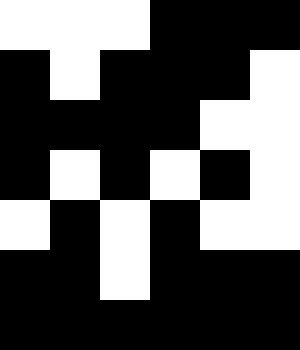[["white", "white", "white", "black", "black", "black"], ["black", "white", "black", "black", "black", "white"], ["black", "black", "black", "black", "white", "white"], ["black", "white", "black", "white", "black", "white"], ["white", "black", "white", "black", "white", "white"], ["black", "black", "white", "black", "black", "black"], ["black", "black", "black", "black", "black", "black"]]